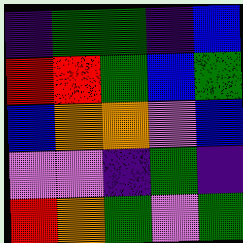[["indigo", "green", "green", "indigo", "blue"], ["red", "red", "green", "blue", "green"], ["blue", "orange", "orange", "violet", "blue"], ["violet", "violet", "indigo", "green", "indigo"], ["red", "orange", "green", "violet", "green"]]